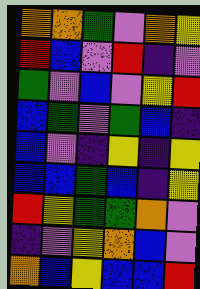[["orange", "orange", "green", "violet", "orange", "yellow"], ["red", "blue", "violet", "red", "indigo", "violet"], ["green", "violet", "blue", "violet", "yellow", "red"], ["blue", "green", "violet", "green", "blue", "indigo"], ["blue", "violet", "indigo", "yellow", "indigo", "yellow"], ["blue", "blue", "green", "blue", "indigo", "yellow"], ["red", "yellow", "green", "green", "orange", "violet"], ["indigo", "violet", "yellow", "orange", "blue", "violet"], ["orange", "blue", "yellow", "blue", "blue", "red"]]